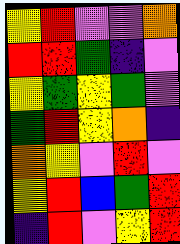[["yellow", "red", "violet", "violet", "orange"], ["red", "red", "green", "indigo", "violet"], ["yellow", "green", "yellow", "green", "violet"], ["green", "red", "yellow", "orange", "indigo"], ["orange", "yellow", "violet", "red", "violet"], ["yellow", "red", "blue", "green", "red"], ["indigo", "red", "violet", "yellow", "red"]]